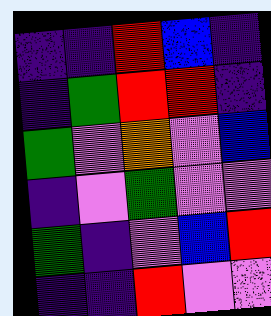[["indigo", "indigo", "red", "blue", "indigo"], ["indigo", "green", "red", "red", "indigo"], ["green", "violet", "orange", "violet", "blue"], ["indigo", "violet", "green", "violet", "violet"], ["green", "indigo", "violet", "blue", "red"], ["indigo", "indigo", "red", "violet", "violet"]]